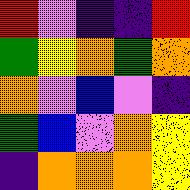[["red", "violet", "indigo", "indigo", "red"], ["green", "yellow", "orange", "green", "orange"], ["orange", "violet", "blue", "violet", "indigo"], ["green", "blue", "violet", "orange", "yellow"], ["indigo", "orange", "orange", "orange", "yellow"]]